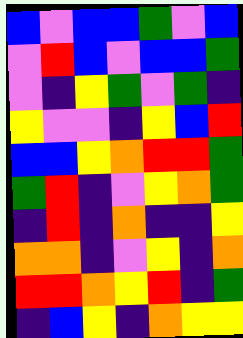[["blue", "violet", "blue", "blue", "green", "violet", "blue"], ["violet", "red", "blue", "violet", "blue", "blue", "green"], ["violet", "indigo", "yellow", "green", "violet", "green", "indigo"], ["yellow", "violet", "violet", "indigo", "yellow", "blue", "red"], ["blue", "blue", "yellow", "orange", "red", "red", "green"], ["green", "red", "indigo", "violet", "yellow", "orange", "green"], ["indigo", "red", "indigo", "orange", "indigo", "indigo", "yellow"], ["orange", "orange", "indigo", "violet", "yellow", "indigo", "orange"], ["red", "red", "orange", "yellow", "red", "indigo", "green"], ["indigo", "blue", "yellow", "indigo", "orange", "yellow", "yellow"]]